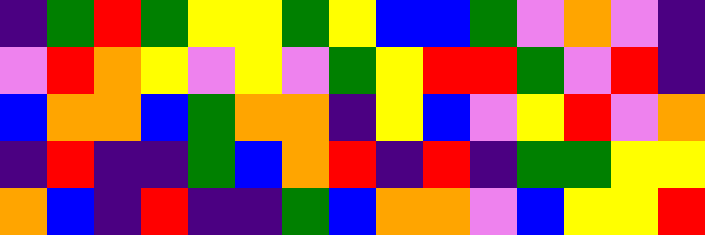[["indigo", "green", "red", "green", "yellow", "yellow", "green", "yellow", "blue", "blue", "green", "violet", "orange", "violet", "indigo"], ["violet", "red", "orange", "yellow", "violet", "yellow", "violet", "green", "yellow", "red", "red", "green", "violet", "red", "indigo"], ["blue", "orange", "orange", "blue", "green", "orange", "orange", "indigo", "yellow", "blue", "violet", "yellow", "red", "violet", "orange"], ["indigo", "red", "indigo", "indigo", "green", "blue", "orange", "red", "indigo", "red", "indigo", "green", "green", "yellow", "yellow"], ["orange", "blue", "indigo", "red", "indigo", "indigo", "green", "blue", "orange", "orange", "violet", "blue", "yellow", "yellow", "red"]]